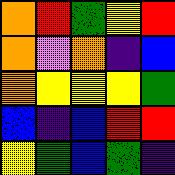[["orange", "red", "green", "yellow", "red"], ["orange", "violet", "orange", "indigo", "blue"], ["orange", "yellow", "yellow", "yellow", "green"], ["blue", "indigo", "blue", "red", "red"], ["yellow", "green", "blue", "green", "indigo"]]